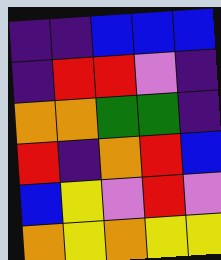[["indigo", "indigo", "blue", "blue", "blue"], ["indigo", "red", "red", "violet", "indigo"], ["orange", "orange", "green", "green", "indigo"], ["red", "indigo", "orange", "red", "blue"], ["blue", "yellow", "violet", "red", "violet"], ["orange", "yellow", "orange", "yellow", "yellow"]]